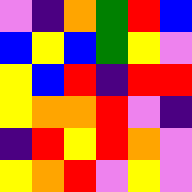[["violet", "indigo", "orange", "green", "red", "blue"], ["blue", "yellow", "blue", "green", "yellow", "violet"], ["yellow", "blue", "red", "indigo", "red", "red"], ["yellow", "orange", "orange", "red", "violet", "indigo"], ["indigo", "red", "yellow", "red", "orange", "violet"], ["yellow", "orange", "red", "violet", "yellow", "violet"]]